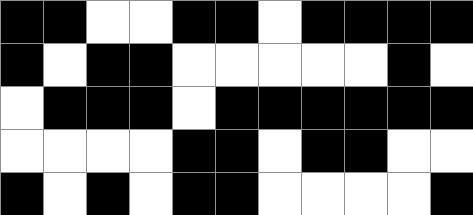[["black", "black", "white", "white", "black", "black", "white", "black", "black", "black", "black"], ["black", "white", "black", "black", "white", "white", "white", "white", "white", "black", "white"], ["white", "black", "black", "black", "white", "black", "black", "black", "black", "black", "black"], ["white", "white", "white", "white", "black", "black", "white", "black", "black", "white", "white"], ["black", "white", "black", "white", "black", "black", "white", "white", "white", "white", "black"]]